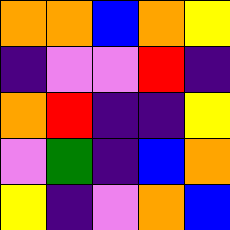[["orange", "orange", "blue", "orange", "yellow"], ["indigo", "violet", "violet", "red", "indigo"], ["orange", "red", "indigo", "indigo", "yellow"], ["violet", "green", "indigo", "blue", "orange"], ["yellow", "indigo", "violet", "orange", "blue"]]